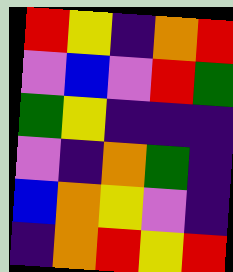[["red", "yellow", "indigo", "orange", "red"], ["violet", "blue", "violet", "red", "green"], ["green", "yellow", "indigo", "indigo", "indigo"], ["violet", "indigo", "orange", "green", "indigo"], ["blue", "orange", "yellow", "violet", "indigo"], ["indigo", "orange", "red", "yellow", "red"]]